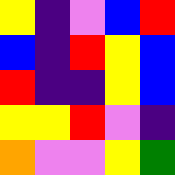[["yellow", "indigo", "violet", "blue", "red"], ["blue", "indigo", "red", "yellow", "blue"], ["red", "indigo", "indigo", "yellow", "blue"], ["yellow", "yellow", "red", "violet", "indigo"], ["orange", "violet", "violet", "yellow", "green"]]